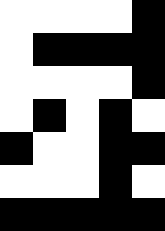[["white", "white", "white", "white", "black"], ["white", "black", "black", "black", "black"], ["white", "white", "white", "white", "black"], ["white", "black", "white", "black", "white"], ["black", "white", "white", "black", "black"], ["white", "white", "white", "black", "white"], ["black", "black", "black", "black", "black"]]